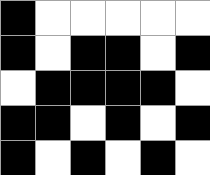[["black", "white", "white", "white", "white", "white"], ["black", "white", "black", "black", "white", "black"], ["white", "black", "black", "black", "black", "white"], ["black", "black", "white", "black", "white", "black"], ["black", "white", "black", "white", "black", "white"]]